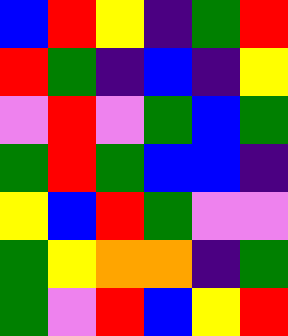[["blue", "red", "yellow", "indigo", "green", "red"], ["red", "green", "indigo", "blue", "indigo", "yellow"], ["violet", "red", "violet", "green", "blue", "green"], ["green", "red", "green", "blue", "blue", "indigo"], ["yellow", "blue", "red", "green", "violet", "violet"], ["green", "yellow", "orange", "orange", "indigo", "green"], ["green", "violet", "red", "blue", "yellow", "red"]]